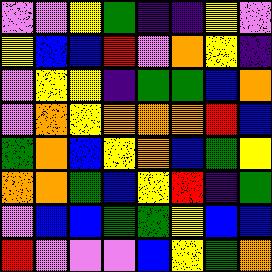[["violet", "violet", "yellow", "green", "indigo", "indigo", "yellow", "violet"], ["yellow", "blue", "blue", "red", "violet", "orange", "yellow", "indigo"], ["violet", "yellow", "yellow", "indigo", "green", "green", "blue", "orange"], ["violet", "orange", "yellow", "orange", "orange", "orange", "red", "blue"], ["green", "orange", "blue", "yellow", "orange", "blue", "green", "yellow"], ["orange", "orange", "green", "blue", "yellow", "red", "indigo", "green"], ["violet", "blue", "blue", "green", "green", "yellow", "blue", "blue"], ["red", "violet", "violet", "violet", "blue", "yellow", "green", "orange"]]